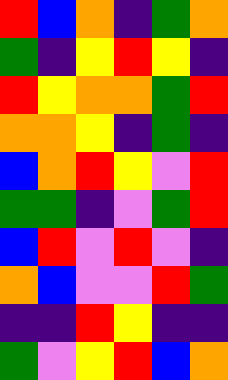[["red", "blue", "orange", "indigo", "green", "orange"], ["green", "indigo", "yellow", "red", "yellow", "indigo"], ["red", "yellow", "orange", "orange", "green", "red"], ["orange", "orange", "yellow", "indigo", "green", "indigo"], ["blue", "orange", "red", "yellow", "violet", "red"], ["green", "green", "indigo", "violet", "green", "red"], ["blue", "red", "violet", "red", "violet", "indigo"], ["orange", "blue", "violet", "violet", "red", "green"], ["indigo", "indigo", "red", "yellow", "indigo", "indigo"], ["green", "violet", "yellow", "red", "blue", "orange"]]